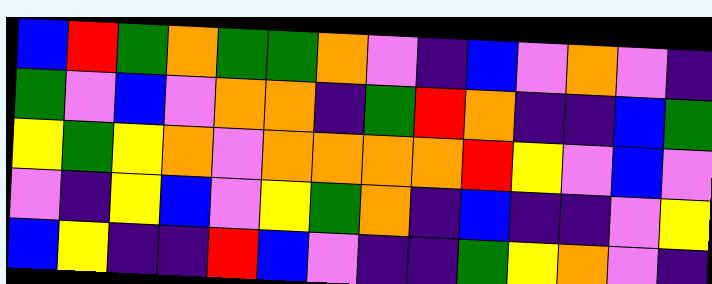[["blue", "red", "green", "orange", "green", "green", "orange", "violet", "indigo", "blue", "violet", "orange", "violet", "indigo"], ["green", "violet", "blue", "violet", "orange", "orange", "indigo", "green", "red", "orange", "indigo", "indigo", "blue", "green"], ["yellow", "green", "yellow", "orange", "violet", "orange", "orange", "orange", "orange", "red", "yellow", "violet", "blue", "violet"], ["violet", "indigo", "yellow", "blue", "violet", "yellow", "green", "orange", "indigo", "blue", "indigo", "indigo", "violet", "yellow"], ["blue", "yellow", "indigo", "indigo", "red", "blue", "violet", "indigo", "indigo", "green", "yellow", "orange", "violet", "indigo"]]